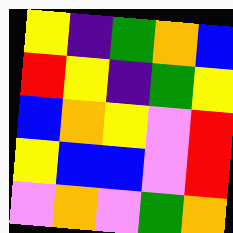[["yellow", "indigo", "green", "orange", "blue"], ["red", "yellow", "indigo", "green", "yellow"], ["blue", "orange", "yellow", "violet", "red"], ["yellow", "blue", "blue", "violet", "red"], ["violet", "orange", "violet", "green", "orange"]]